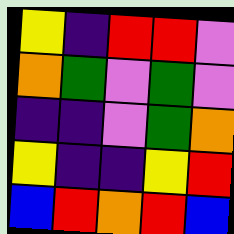[["yellow", "indigo", "red", "red", "violet"], ["orange", "green", "violet", "green", "violet"], ["indigo", "indigo", "violet", "green", "orange"], ["yellow", "indigo", "indigo", "yellow", "red"], ["blue", "red", "orange", "red", "blue"]]